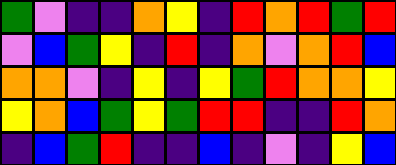[["green", "violet", "indigo", "indigo", "orange", "yellow", "indigo", "red", "orange", "red", "green", "red"], ["violet", "blue", "green", "yellow", "indigo", "red", "indigo", "orange", "violet", "orange", "red", "blue"], ["orange", "orange", "violet", "indigo", "yellow", "indigo", "yellow", "green", "red", "orange", "orange", "yellow"], ["yellow", "orange", "blue", "green", "yellow", "green", "red", "red", "indigo", "indigo", "red", "orange"], ["indigo", "blue", "green", "red", "indigo", "indigo", "blue", "indigo", "violet", "indigo", "yellow", "blue"]]